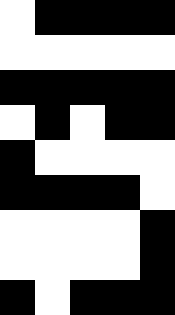[["white", "black", "black", "black", "black"], ["white", "white", "white", "white", "white"], ["black", "black", "black", "black", "black"], ["white", "black", "white", "black", "black"], ["black", "white", "white", "white", "white"], ["black", "black", "black", "black", "white"], ["white", "white", "white", "white", "black"], ["white", "white", "white", "white", "black"], ["black", "white", "black", "black", "black"]]